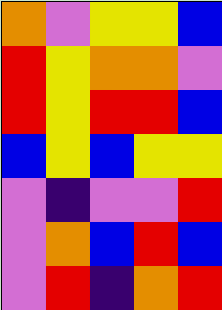[["orange", "violet", "yellow", "yellow", "blue"], ["red", "yellow", "orange", "orange", "violet"], ["red", "yellow", "red", "red", "blue"], ["blue", "yellow", "blue", "yellow", "yellow"], ["violet", "indigo", "violet", "violet", "red"], ["violet", "orange", "blue", "red", "blue"], ["violet", "red", "indigo", "orange", "red"]]